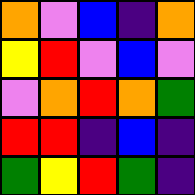[["orange", "violet", "blue", "indigo", "orange"], ["yellow", "red", "violet", "blue", "violet"], ["violet", "orange", "red", "orange", "green"], ["red", "red", "indigo", "blue", "indigo"], ["green", "yellow", "red", "green", "indigo"]]